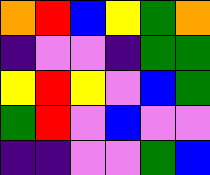[["orange", "red", "blue", "yellow", "green", "orange"], ["indigo", "violet", "violet", "indigo", "green", "green"], ["yellow", "red", "yellow", "violet", "blue", "green"], ["green", "red", "violet", "blue", "violet", "violet"], ["indigo", "indigo", "violet", "violet", "green", "blue"]]